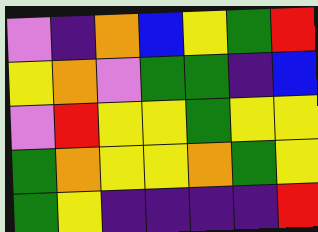[["violet", "indigo", "orange", "blue", "yellow", "green", "red"], ["yellow", "orange", "violet", "green", "green", "indigo", "blue"], ["violet", "red", "yellow", "yellow", "green", "yellow", "yellow"], ["green", "orange", "yellow", "yellow", "orange", "green", "yellow"], ["green", "yellow", "indigo", "indigo", "indigo", "indigo", "red"]]